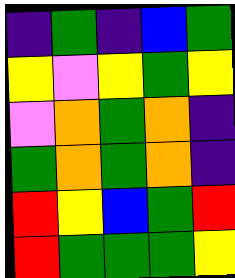[["indigo", "green", "indigo", "blue", "green"], ["yellow", "violet", "yellow", "green", "yellow"], ["violet", "orange", "green", "orange", "indigo"], ["green", "orange", "green", "orange", "indigo"], ["red", "yellow", "blue", "green", "red"], ["red", "green", "green", "green", "yellow"]]